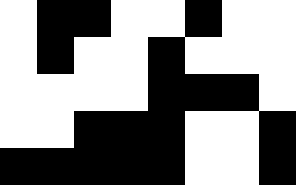[["white", "black", "black", "white", "white", "black", "white", "white"], ["white", "black", "white", "white", "black", "white", "white", "white"], ["white", "white", "white", "white", "black", "black", "black", "white"], ["white", "white", "black", "black", "black", "white", "white", "black"], ["black", "black", "black", "black", "black", "white", "white", "black"]]